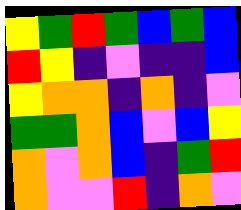[["yellow", "green", "red", "green", "blue", "green", "blue"], ["red", "yellow", "indigo", "violet", "indigo", "indigo", "blue"], ["yellow", "orange", "orange", "indigo", "orange", "indigo", "violet"], ["green", "green", "orange", "blue", "violet", "blue", "yellow"], ["orange", "violet", "orange", "blue", "indigo", "green", "red"], ["orange", "violet", "violet", "red", "indigo", "orange", "violet"]]